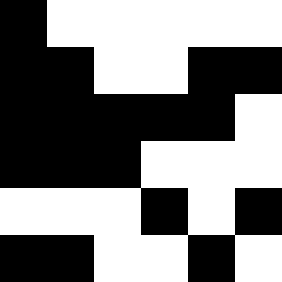[["black", "white", "white", "white", "white", "white"], ["black", "black", "white", "white", "black", "black"], ["black", "black", "black", "black", "black", "white"], ["black", "black", "black", "white", "white", "white"], ["white", "white", "white", "black", "white", "black"], ["black", "black", "white", "white", "black", "white"]]